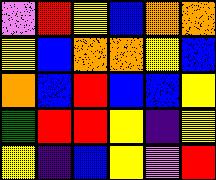[["violet", "red", "yellow", "blue", "orange", "orange"], ["yellow", "blue", "orange", "orange", "yellow", "blue"], ["orange", "blue", "red", "blue", "blue", "yellow"], ["green", "red", "red", "yellow", "indigo", "yellow"], ["yellow", "indigo", "blue", "yellow", "violet", "red"]]